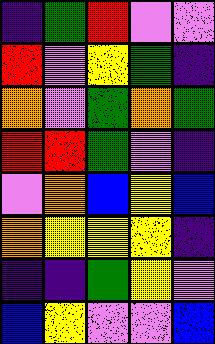[["indigo", "green", "red", "violet", "violet"], ["red", "violet", "yellow", "green", "indigo"], ["orange", "violet", "green", "orange", "green"], ["red", "red", "green", "violet", "indigo"], ["violet", "orange", "blue", "yellow", "blue"], ["orange", "yellow", "yellow", "yellow", "indigo"], ["indigo", "indigo", "green", "yellow", "violet"], ["blue", "yellow", "violet", "violet", "blue"]]